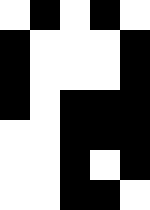[["white", "black", "white", "black", "white"], ["black", "white", "white", "white", "black"], ["black", "white", "white", "white", "black"], ["black", "white", "black", "black", "black"], ["white", "white", "black", "black", "black"], ["white", "white", "black", "white", "black"], ["white", "white", "black", "black", "white"]]